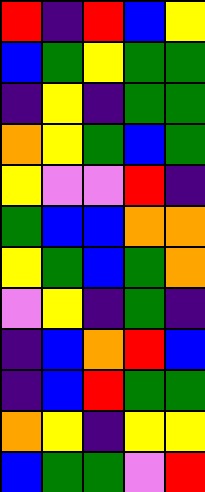[["red", "indigo", "red", "blue", "yellow"], ["blue", "green", "yellow", "green", "green"], ["indigo", "yellow", "indigo", "green", "green"], ["orange", "yellow", "green", "blue", "green"], ["yellow", "violet", "violet", "red", "indigo"], ["green", "blue", "blue", "orange", "orange"], ["yellow", "green", "blue", "green", "orange"], ["violet", "yellow", "indigo", "green", "indigo"], ["indigo", "blue", "orange", "red", "blue"], ["indigo", "blue", "red", "green", "green"], ["orange", "yellow", "indigo", "yellow", "yellow"], ["blue", "green", "green", "violet", "red"]]